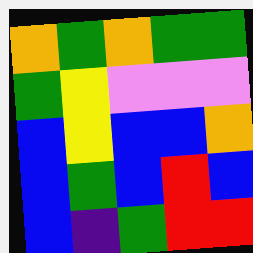[["orange", "green", "orange", "green", "green"], ["green", "yellow", "violet", "violet", "violet"], ["blue", "yellow", "blue", "blue", "orange"], ["blue", "green", "blue", "red", "blue"], ["blue", "indigo", "green", "red", "red"]]